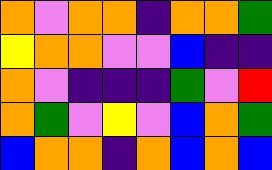[["orange", "violet", "orange", "orange", "indigo", "orange", "orange", "green"], ["yellow", "orange", "orange", "violet", "violet", "blue", "indigo", "indigo"], ["orange", "violet", "indigo", "indigo", "indigo", "green", "violet", "red"], ["orange", "green", "violet", "yellow", "violet", "blue", "orange", "green"], ["blue", "orange", "orange", "indigo", "orange", "blue", "orange", "blue"]]